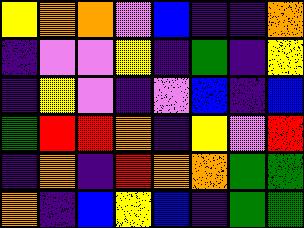[["yellow", "orange", "orange", "violet", "blue", "indigo", "indigo", "orange"], ["indigo", "violet", "violet", "yellow", "indigo", "green", "indigo", "yellow"], ["indigo", "yellow", "violet", "indigo", "violet", "blue", "indigo", "blue"], ["green", "red", "red", "orange", "indigo", "yellow", "violet", "red"], ["indigo", "orange", "indigo", "red", "orange", "orange", "green", "green"], ["orange", "indigo", "blue", "yellow", "blue", "indigo", "green", "green"]]